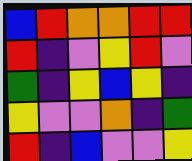[["blue", "red", "orange", "orange", "red", "red"], ["red", "indigo", "violet", "yellow", "red", "violet"], ["green", "indigo", "yellow", "blue", "yellow", "indigo"], ["yellow", "violet", "violet", "orange", "indigo", "green"], ["red", "indigo", "blue", "violet", "violet", "yellow"]]